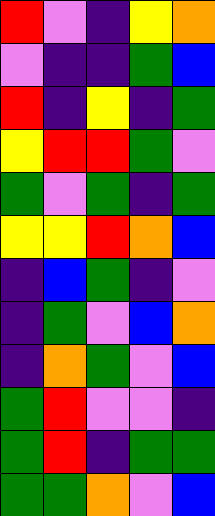[["red", "violet", "indigo", "yellow", "orange"], ["violet", "indigo", "indigo", "green", "blue"], ["red", "indigo", "yellow", "indigo", "green"], ["yellow", "red", "red", "green", "violet"], ["green", "violet", "green", "indigo", "green"], ["yellow", "yellow", "red", "orange", "blue"], ["indigo", "blue", "green", "indigo", "violet"], ["indigo", "green", "violet", "blue", "orange"], ["indigo", "orange", "green", "violet", "blue"], ["green", "red", "violet", "violet", "indigo"], ["green", "red", "indigo", "green", "green"], ["green", "green", "orange", "violet", "blue"]]